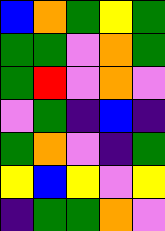[["blue", "orange", "green", "yellow", "green"], ["green", "green", "violet", "orange", "green"], ["green", "red", "violet", "orange", "violet"], ["violet", "green", "indigo", "blue", "indigo"], ["green", "orange", "violet", "indigo", "green"], ["yellow", "blue", "yellow", "violet", "yellow"], ["indigo", "green", "green", "orange", "violet"]]